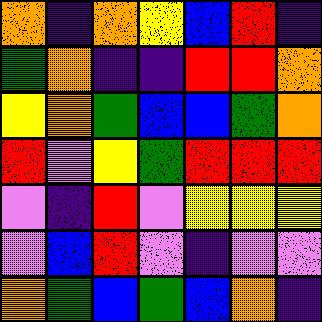[["orange", "indigo", "orange", "yellow", "blue", "red", "indigo"], ["green", "orange", "indigo", "indigo", "red", "red", "orange"], ["yellow", "orange", "green", "blue", "blue", "green", "orange"], ["red", "violet", "yellow", "green", "red", "red", "red"], ["violet", "indigo", "red", "violet", "yellow", "yellow", "yellow"], ["violet", "blue", "red", "violet", "indigo", "violet", "violet"], ["orange", "green", "blue", "green", "blue", "orange", "indigo"]]